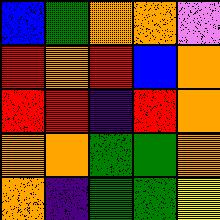[["blue", "green", "orange", "orange", "violet"], ["red", "orange", "red", "blue", "orange"], ["red", "red", "indigo", "red", "orange"], ["orange", "orange", "green", "green", "orange"], ["orange", "indigo", "green", "green", "yellow"]]